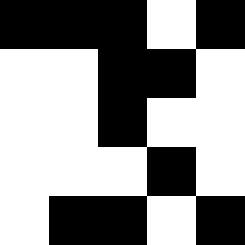[["black", "black", "black", "white", "black"], ["white", "white", "black", "black", "white"], ["white", "white", "black", "white", "white"], ["white", "white", "white", "black", "white"], ["white", "black", "black", "white", "black"]]